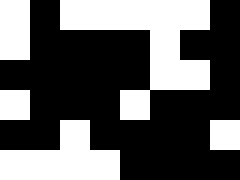[["white", "black", "white", "white", "white", "white", "white", "black"], ["white", "black", "black", "black", "black", "white", "black", "black"], ["black", "black", "black", "black", "black", "white", "white", "black"], ["white", "black", "black", "black", "white", "black", "black", "black"], ["black", "black", "white", "black", "black", "black", "black", "white"], ["white", "white", "white", "white", "black", "black", "black", "black"]]